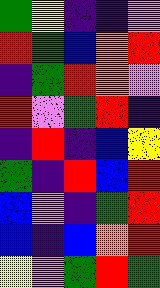[["green", "yellow", "indigo", "indigo", "violet"], ["red", "green", "blue", "orange", "red"], ["indigo", "green", "red", "orange", "violet"], ["red", "violet", "green", "red", "indigo"], ["indigo", "red", "indigo", "blue", "yellow"], ["green", "indigo", "red", "blue", "red"], ["blue", "violet", "indigo", "green", "red"], ["blue", "indigo", "blue", "orange", "red"], ["yellow", "violet", "green", "red", "green"]]